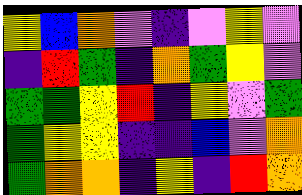[["yellow", "blue", "orange", "violet", "indigo", "violet", "yellow", "violet"], ["indigo", "red", "green", "indigo", "orange", "green", "yellow", "violet"], ["green", "green", "yellow", "red", "indigo", "yellow", "violet", "green"], ["green", "yellow", "yellow", "indigo", "indigo", "blue", "violet", "orange"], ["green", "orange", "orange", "indigo", "yellow", "indigo", "red", "orange"]]